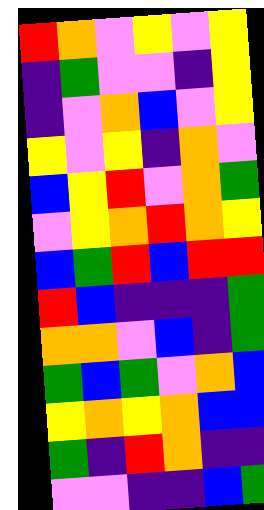[["red", "orange", "violet", "yellow", "violet", "yellow"], ["indigo", "green", "violet", "violet", "indigo", "yellow"], ["indigo", "violet", "orange", "blue", "violet", "yellow"], ["yellow", "violet", "yellow", "indigo", "orange", "violet"], ["blue", "yellow", "red", "violet", "orange", "green"], ["violet", "yellow", "orange", "red", "orange", "yellow"], ["blue", "green", "red", "blue", "red", "red"], ["red", "blue", "indigo", "indigo", "indigo", "green"], ["orange", "orange", "violet", "blue", "indigo", "green"], ["green", "blue", "green", "violet", "orange", "blue"], ["yellow", "orange", "yellow", "orange", "blue", "blue"], ["green", "indigo", "red", "orange", "indigo", "indigo"], ["violet", "violet", "indigo", "indigo", "blue", "green"]]